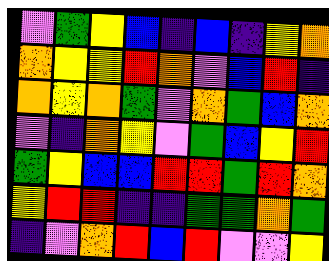[["violet", "green", "yellow", "blue", "indigo", "blue", "indigo", "yellow", "orange"], ["orange", "yellow", "yellow", "red", "orange", "violet", "blue", "red", "indigo"], ["orange", "yellow", "orange", "green", "violet", "orange", "green", "blue", "orange"], ["violet", "indigo", "orange", "yellow", "violet", "green", "blue", "yellow", "red"], ["green", "yellow", "blue", "blue", "red", "red", "green", "red", "orange"], ["yellow", "red", "red", "indigo", "indigo", "green", "green", "orange", "green"], ["indigo", "violet", "orange", "red", "blue", "red", "violet", "violet", "yellow"]]